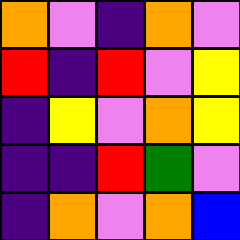[["orange", "violet", "indigo", "orange", "violet"], ["red", "indigo", "red", "violet", "yellow"], ["indigo", "yellow", "violet", "orange", "yellow"], ["indigo", "indigo", "red", "green", "violet"], ["indigo", "orange", "violet", "orange", "blue"]]